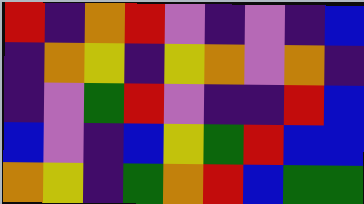[["red", "indigo", "orange", "red", "violet", "indigo", "violet", "indigo", "blue"], ["indigo", "orange", "yellow", "indigo", "yellow", "orange", "violet", "orange", "indigo"], ["indigo", "violet", "green", "red", "violet", "indigo", "indigo", "red", "blue"], ["blue", "violet", "indigo", "blue", "yellow", "green", "red", "blue", "blue"], ["orange", "yellow", "indigo", "green", "orange", "red", "blue", "green", "green"]]